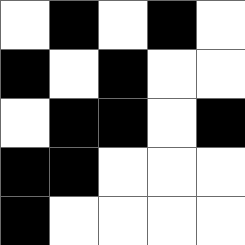[["white", "black", "white", "black", "white"], ["black", "white", "black", "white", "white"], ["white", "black", "black", "white", "black"], ["black", "black", "white", "white", "white"], ["black", "white", "white", "white", "white"]]